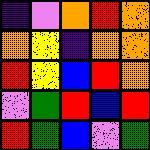[["indigo", "violet", "orange", "red", "orange"], ["orange", "yellow", "indigo", "orange", "orange"], ["red", "yellow", "blue", "red", "orange"], ["violet", "green", "red", "blue", "red"], ["red", "green", "blue", "violet", "green"]]